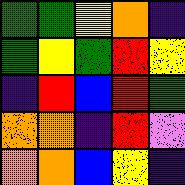[["green", "green", "yellow", "orange", "indigo"], ["green", "yellow", "green", "red", "yellow"], ["indigo", "red", "blue", "red", "green"], ["orange", "orange", "indigo", "red", "violet"], ["orange", "orange", "blue", "yellow", "indigo"]]